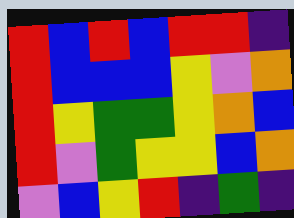[["red", "blue", "red", "blue", "red", "red", "indigo"], ["red", "blue", "blue", "blue", "yellow", "violet", "orange"], ["red", "yellow", "green", "green", "yellow", "orange", "blue"], ["red", "violet", "green", "yellow", "yellow", "blue", "orange"], ["violet", "blue", "yellow", "red", "indigo", "green", "indigo"]]